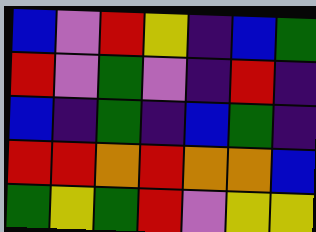[["blue", "violet", "red", "yellow", "indigo", "blue", "green"], ["red", "violet", "green", "violet", "indigo", "red", "indigo"], ["blue", "indigo", "green", "indigo", "blue", "green", "indigo"], ["red", "red", "orange", "red", "orange", "orange", "blue"], ["green", "yellow", "green", "red", "violet", "yellow", "yellow"]]